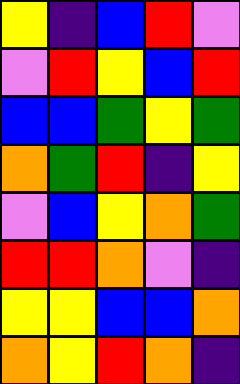[["yellow", "indigo", "blue", "red", "violet"], ["violet", "red", "yellow", "blue", "red"], ["blue", "blue", "green", "yellow", "green"], ["orange", "green", "red", "indigo", "yellow"], ["violet", "blue", "yellow", "orange", "green"], ["red", "red", "orange", "violet", "indigo"], ["yellow", "yellow", "blue", "blue", "orange"], ["orange", "yellow", "red", "orange", "indigo"]]